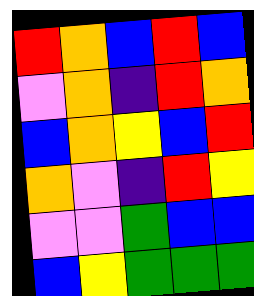[["red", "orange", "blue", "red", "blue"], ["violet", "orange", "indigo", "red", "orange"], ["blue", "orange", "yellow", "blue", "red"], ["orange", "violet", "indigo", "red", "yellow"], ["violet", "violet", "green", "blue", "blue"], ["blue", "yellow", "green", "green", "green"]]